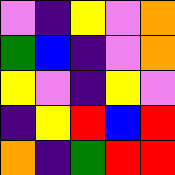[["violet", "indigo", "yellow", "violet", "orange"], ["green", "blue", "indigo", "violet", "orange"], ["yellow", "violet", "indigo", "yellow", "violet"], ["indigo", "yellow", "red", "blue", "red"], ["orange", "indigo", "green", "red", "red"]]